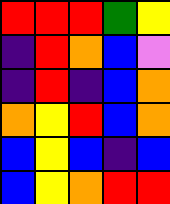[["red", "red", "red", "green", "yellow"], ["indigo", "red", "orange", "blue", "violet"], ["indigo", "red", "indigo", "blue", "orange"], ["orange", "yellow", "red", "blue", "orange"], ["blue", "yellow", "blue", "indigo", "blue"], ["blue", "yellow", "orange", "red", "red"]]